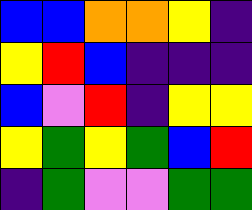[["blue", "blue", "orange", "orange", "yellow", "indigo"], ["yellow", "red", "blue", "indigo", "indigo", "indigo"], ["blue", "violet", "red", "indigo", "yellow", "yellow"], ["yellow", "green", "yellow", "green", "blue", "red"], ["indigo", "green", "violet", "violet", "green", "green"]]